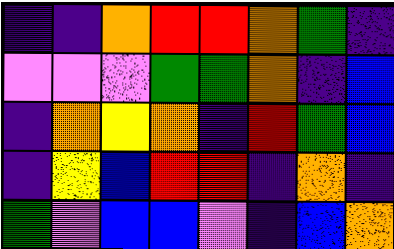[["indigo", "indigo", "orange", "red", "red", "orange", "green", "indigo"], ["violet", "violet", "violet", "green", "green", "orange", "indigo", "blue"], ["indigo", "orange", "yellow", "orange", "indigo", "red", "green", "blue"], ["indigo", "yellow", "blue", "red", "red", "indigo", "orange", "indigo"], ["green", "violet", "blue", "blue", "violet", "indigo", "blue", "orange"]]